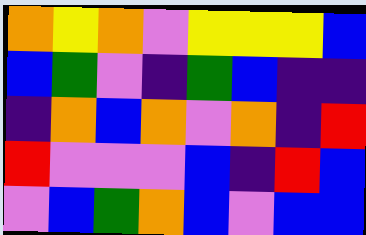[["orange", "yellow", "orange", "violet", "yellow", "yellow", "yellow", "blue"], ["blue", "green", "violet", "indigo", "green", "blue", "indigo", "indigo"], ["indigo", "orange", "blue", "orange", "violet", "orange", "indigo", "red"], ["red", "violet", "violet", "violet", "blue", "indigo", "red", "blue"], ["violet", "blue", "green", "orange", "blue", "violet", "blue", "blue"]]